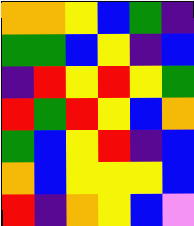[["orange", "orange", "yellow", "blue", "green", "indigo"], ["green", "green", "blue", "yellow", "indigo", "blue"], ["indigo", "red", "yellow", "red", "yellow", "green"], ["red", "green", "red", "yellow", "blue", "orange"], ["green", "blue", "yellow", "red", "indigo", "blue"], ["orange", "blue", "yellow", "yellow", "yellow", "blue"], ["red", "indigo", "orange", "yellow", "blue", "violet"]]